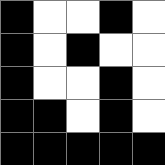[["black", "white", "white", "black", "white"], ["black", "white", "black", "white", "white"], ["black", "white", "white", "black", "white"], ["black", "black", "white", "black", "white"], ["black", "black", "black", "black", "black"]]